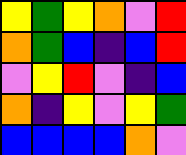[["yellow", "green", "yellow", "orange", "violet", "red"], ["orange", "green", "blue", "indigo", "blue", "red"], ["violet", "yellow", "red", "violet", "indigo", "blue"], ["orange", "indigo", "yellow", "violet", "yellow", "green"], ["blue", "blue", "blue", "blue", "orange", "violet"]]